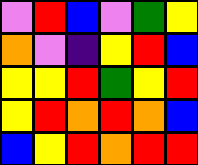[["violet", "red", "blue", "violet", "green", "yellow"], ["orange", "violet", "indigo", "yellow", "red", "blue"], ["yellow", "yellow", "red", "green", "yellow", "red"], ["yellow", "red", "orange", "red", "orange", "blue"], ["blue", "yellow", "red", "orange", "red", "red"]]